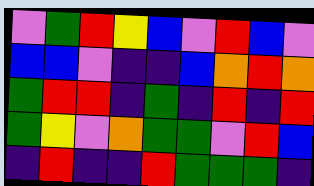[["violet", "green", "red", "yellow", "blue", "violet", "red", "blue", "violet"], ["blue", "blue", "violet", "indigo", "indigo", "blue", "orange", "red", "orange"], ["green", "red", "red", "indigo", "green", "indigo", "red", "indigo", "red"], ["green", "yellow", "violet", "orange", "green", "green", "violet", "red", "blue"], ["indigo", "red", "indigo", "indigo", "red", "green", "green", "green", "indigo"]]